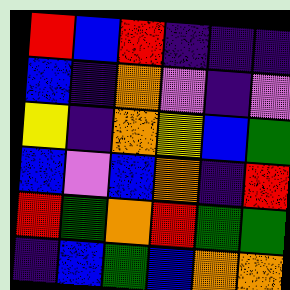[["red", "blue", "red", "indigo", "indigo", "indigo"], ["blue", "indigo", "orange", "violet", "indigo", "violet"], ["yellow", "indigo", "orange", "yellow", "blue", "green"], ["blue", "violet", "blue", "orange", "indigo", "red"], ["red", "green", "orange", "red", "green", "green"], ["indigo", "blue", "green", "blue", "orange", "orange"]]